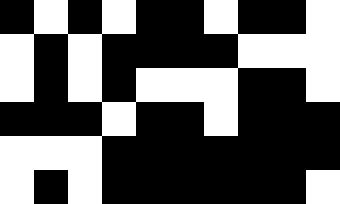[["black", "white", "black", "white", "black", "black", "white", "black", "black", "white"], ["white", "black", "white", "black", "black", "black", "black", "white", "white", "white"], ["white", "black", "white", "black", "white", "white", "white", "black", "black", "white"], ["black", "black", "black", "white", "black", "black", "white", "black", "black", "black"], ["white", "white", "white", "black", "black", "black", "black", "black", "black", "black"], ["white", "black", "white", "black", "black", "black", "black", "black", "black", "white"]]